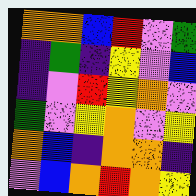[["orange", "orange", "blue", "red", "violet", "green"], ["indigo", "green", "indigo", "yellow", "violet", "blue"], ["indigo", "violet", "red", "yellow", "orange", "violet"], ["green", "violet", "yellow", "orange", "violet", "yellow"], ["orange", "blue", "indigo", "orange", "orange", "indigo"], ["violet", "blue", "orange", "red", "orange", "yellow"]]